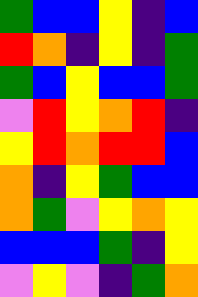[["green", "blue", "blue", "yellow", "indigo", "blue"], ["red", "orange", "indigo", "yellow", "indigo", "green"], ["green", "blue", "yellow", "blue", "blue", "green"], ["violet", "red", "yellow", "orange", "red", "indigo"], ["yellow", "red", "orange", "red", "red", "blue"], ["orange", "indigo", "yellow", "green", "blue", "blue"], ["orange", "green", "violet", "yellow", "orange", "yellow"], ["blue", "blue", "blue", "green", "indigo", "yellow"], ["violet", "yellow", "violet", "indigo", "green", "orange"]]